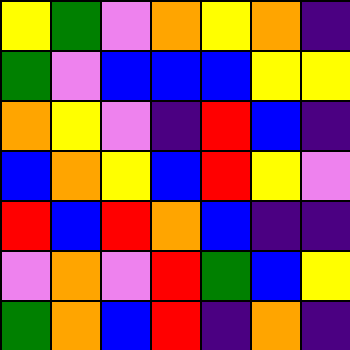[["yellow", "green", "violet", "orange", "yellow", "orange", "indigo"], ["green", "violet", "blue", "blue", "blue", "yellow", "yellow"], ["orange", "yellow", "violet", "indigo", "red", "blue", "indigo"], ["blue", "orange", "yellow", "blue", "red", "yellow", "violet"], ["red", "blue", "red", "orange", "blue", "indigo", "indigo"], ["violet", "orange", "violet", "red", "green", "blue", "yellow"], ["green", "orange", "blue", "red", "indigo", "orange", "indigo"]]